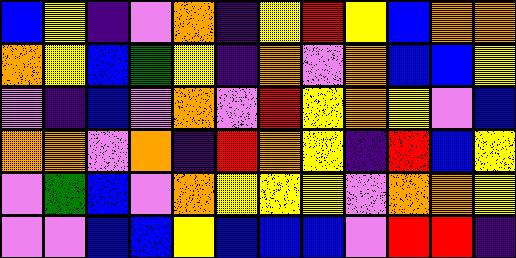[["blue", "yellow", "indigo", "violet", "orange", "indigo", "yellow", "red", "yellow", "blue", "orange", "orange"], ["orange", "yellow", "blue", "green", "yellow", "indigo", "orange", "violet", "orange", "blue", "blue", "yellow"], ["violet", "indigo", "blue", "violet", "orange", "violet", "red", "yellow", "orange", "yellow", "violet", "blue"], ["orange", "orange", "violet", "orange", "indigo", "red", "orange", "yellow", "indigo", "red", "blue", "yellow"], ["violet", "green", "blue", "violet", "orange", "yellow", "yellow", "yellow", "violet", "orange", "orange", "yellow"], ["violet", "violet", "blue", "blue", "yellow", "blue", "blue", "blue", "violet", "red", "red", "indigo"]]